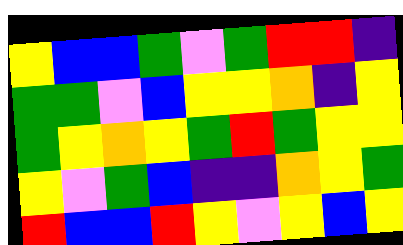[["yellow", "blue", "blue", "green", "violet", "green", "red", "red", "indigo"], ["green", "green", "violet", "blue", "yellow", "yellow", "orange", "indigo", "yellow"], ["green", "yellow", "orange", "yellow", "green", "red", "green", "yellow", "yellow"], ["yellow", "violet", "green", "blue", "indigo", "indigo", "orange", "yellow", "green"], ["red", "blue", "blue", "red", "yellow", "violet", "yellow", "blue", "yellow"]]